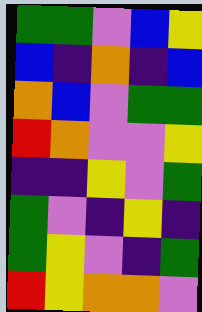[["green", "green", "violet", "blue", "yellow"], ["blue", "indigo", "orange", "indigo", "blue"], ["orange", "blue", "violet", "green", "green"], ["red", "orange", "violet", "violet", "yellow"], ["indigo", "indigo", "yellow", "violet", "green"], ["green", "violet", "indigo", "yellow", "indigo"], ["green", "yellow", "violet", "indigo", "green"], ["red", "yellow", "orange", "orange", "violet"]]